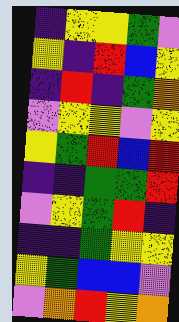[["indigo", "yellow", "yellow", "green", "violet"], ["yellow", "indigo", "red", "blue", "yellow"], ["indigo", "red", "indigo", "green", "orange"], ["violet", "yellow", "yellow", "violet", "yellow"], ["yellow", "green", "red", "blue", "red"], ["indigo", "indigo", "green", "green", "red"], ["violet", "yellow", "green", "red", "indigo"], ["indigo", "indigo", "green", "yellow", "yellow"], ["yellow", "green", "blue", "blue", "violet"], ["violet", "orange", "red", "yellow", "orange"]]